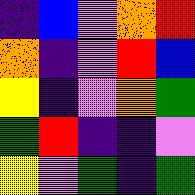[["indigo", "blue", "violet", "orange", "red"], ["orange", "indigo", "violet", "red", "blue"], ["yellow", "indigo", "violet", "orange", "green"], ["green", "red", "indigo", "indigo", "violet"], ["yellow", "violet", "green", "indigo", "green"]]